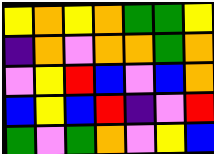[["yellow", "orange", "yellow", "orange", "green", "green", "yellow"], ["indigo", "orange", "violet", "orange", "orange", "green", "orange"], ["violet", "yellow", "red", "blue", "violet", "blue", "orange"], ["blue", "yellow", "blue", "red", "indigo", "violet", "red"], ["green", "violet", "green", "orange", "violet", "yellow", "blue"]]